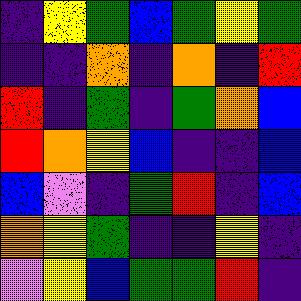[["indigo", "yellow", "green", "blue", "green", "yellow", "green"], ["indigo", "indigo", "orange", "indigo", "orange", "indigo", "red"], ["red", "indigo", "green", "indigo", "green", "orange", "blue"], ["red", "orange", "yellow", "blue", "indigo", "indigo", "blue"], ["blue", "violet", "indigo", "green", "red", "indigo", "blue"], ["orange", "yellow", "green", "indigo", "indigo", "yellow", "indigo"], ["violet", "yellow", "blue", "green", "green", "red", "indigo"]]